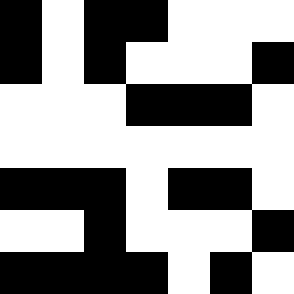[["black", "white", "black", "black", "white", "white", "white"], ["black", "white", "black", "white", "white", "white", "black"], ["white", "white", "white", "black", "black", "black", "white"], ["white", "white", "white", "white", "white", "white", "white"], ["black", "black", "black", "white", "black", "black", "white"], ["white", "white", "black", "white", "white", "white", "black"], ["black", "black", "black", "black", "white", "black", "white"]]